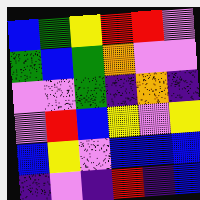[["blue", "green", "yellow", "red", "red", "violet"], ["green", "blue", "green", "orange", "violet", "violet"], ["violet", "violet", "green", "indigo", "orange", "indigo"], ["violet", "red", "blue", "yellow", "violet", "yellow"], ["blue", "yellow", "violet", "blue", "blue", "blue"], ["indigo", "violet", "indigo", "red", "indigo", "blue"]]